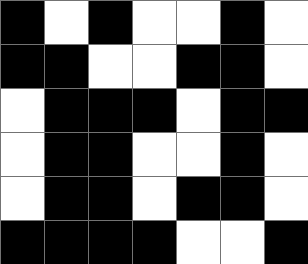[["black", "white", "black", "white", "white", "black", "white"], ["black", "black", "white", "white", "black", "black", "white"], ["white", "black", "black", "black", "white", "black", "black"], ["white", "black", "black", "white", "white", "black", "white"], ["white", "black", "black", "white", "black", "black", "white"], ["black", "black", "black", "black", "white", "white", "black"]]